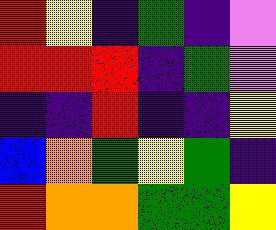[["red", "yellow", "indigo", "green", "indigo", "violet"], ["red", "red", "red", "indigo", "green", "violet"], ["indigo", "indigo", "red", "indigo", "indigo", "yellow"], ["blue", "orange", "green", "yellow", "green", "indigo"], ["red", "orange", "orange", "green", "green", "yellow"]]